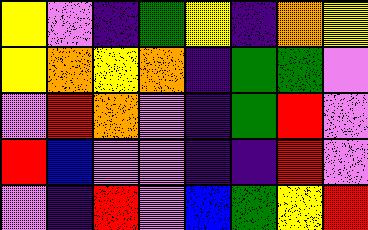[["yellow", "violet", "indigo", "green", "yellow", "indigo", "orange", "yellow"], ["yellow", "orange", "yellow", "orange", "indigo", "green", "green", "violet"], ["violet", "red", "orange", "violet", "indigo", "green", "red", "violet"], ["red", "blue", "violet", "violet", "indigo", "indigo", "red", "violet"], ["violet", "indigo", "red", "violet", "blue", "green", "yellow", "red"]]